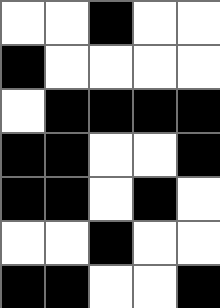[["white", "white", "black", "white", "white"], ["black", "white", "white", "white", "white"], ["white", "black", "black", "black", "black"], ["black", "black", "white", "white", "black"], ["black", "black", "white", "black", "white"], ["white", "white", "black", "white", "white"], ["black", "black", "white", "white", "black"]]